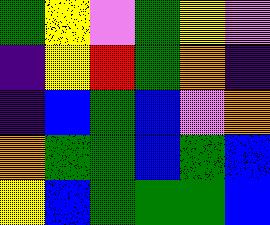[["green", "yellow", "violet", "green", "yellow", "violet"], ["indigo", "yellow", "red", "green", "orange", "indigo"], ["indigo", "blue", "green", "blue", "violet", "orange"], ["orange", "green", "green", "blue", "green", "blue"], ["yellow", "blue", "green", "green", "green", "blue"]]